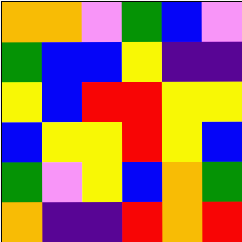[["orange", "orange", "violet", "green", "blue", "violet"], ["green", "blue", "blue", "yellow", "indigo", "indigo"], ["yellow", "blue", "red", "red", "yellow", "yellow"], ["blue", "yellow", "yellow", "red", "yellow", "blue"], ["green", "violet", "yellow", "blue", "orange", "green"], ["orange", "indigo", "indigo", "red", "orange", "red"]]